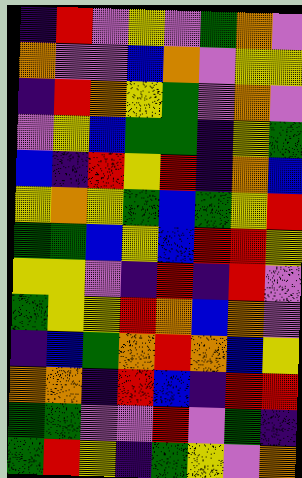[["indigo", "red", "violet", "yellow", "violet", "green", "orange", "violet"], ["orange", "violet", "violet", "blue", "orange", "violet", "yellow", "yellow"], ["indigo", "red", "orange", "yellow", "green", "violet", "orange", "violet"], ["violet", "yellow", "blue", "green", "green", "indigo", "yellow", "green"], ["blue", "indigo", "red", "yellow", "red", "indigo", "orange", "blue"], ["yellow", "orange", "yellow", "green", "blue", "green", "yellow", "red"], ["green", "green", "blue", "yellow", "blue", "red", "red", "yellow"], ["yellow", "yellow", "violet", "indigo", "red", "indigo", "red", "violet"], ["green", "yellow", "yellow", "red", "orange", "blue", "orange", "violet"], ["indigo", "blue", "green", "orange", "red", "orange", "blue", "yellow"], ["orange", "orange", "indigo", "red", "blue", "indigo", "red", "red"], ["green", "green", "violet", "violet", "red", "violet", "green", "indigo"], ["green", "red", "yellow", "indigo", "green", "yellow", "violet", "orange"]]